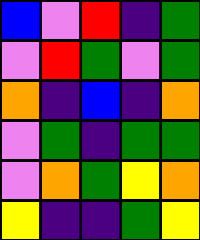[["blue", "violet", "red", "indigo", "green"], ["violet", "red", "green", "violet", "green"], ["orange", "indigo", "blue", "indigo", "orange"], ["violet", "green", "indigo", "green", "green"], ["violet", "orange", "green", "yellow", "orange"], ["yellow", "indigo", "indigo", "green", "yellow"]]